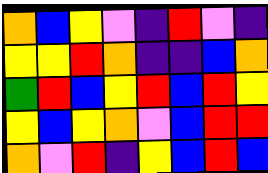[["orange", "blue", "yellow", "violet", "indigo", "red", "violet", "indigo"], ["yellow", "yellow", "red", "orange", "indigo", "indigo", "blue", "orange"], ["green", "red", "blue", "yellow", "red", "blue", "red", "yellow"], ["yellow", "blue", "yellow", "orange", "violet", "blue", "red", "red"], ["orange", "violet", "red", "indigo", "yellow", "blue", "red", "blue"]]